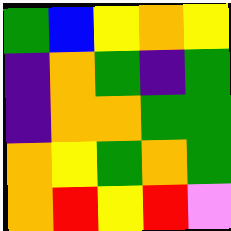[["green", "blue", "yellow", "orange", "yellow"], ["indigo", "orange", "green", "indigo", "green"], ["indigo", "orange", "orange", "green", "green"], ["orange", "yellow", "green", "orange", "green"], ["orange", "red", "yellow", "red", "violet"]]